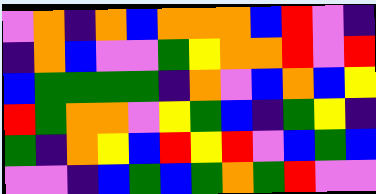[["violet", "orange", "indigo", "orange", "blue", "orange", "orange", "orange", "blue", "red", "violet", "indigo"], ["indigo", "orange", "blue", "violet", "violet", "green", "yellow", "orange", "orange", "red", "violet", "red"], ["blue", "green", "green", "green", "green", "indigo", "orange", "violet", "blue", "orange", "blue", "yellow"], ["red", "green", "orange", "orange", "violet", "yellow", "green", "blue", "indigo", "green", "yellow", "indigo"], ["green", "indigo", "orange", "yellow", "blue", "red", "yellow", "red", "violet", "blue", "green", "blue"], ["violet", "violet", "indigo", "blue", "green", "blue", "green", "orange", "green", "red", "violet", "violet"]]